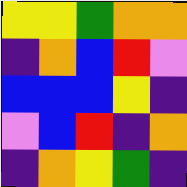[["yellow", "yellow", "green", "orange", "orange"], ["indigo", "orange", "blue", "red", "violet"], ["blue", "blue", "blue", "yellow", "indigo"], ["violet", "blue", "red", "indigo", "orange"], ["indigo", "orange", "yellow", "green", "indigo"]]